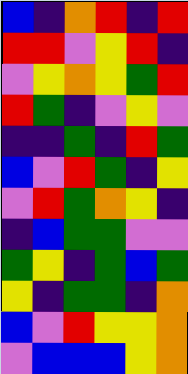[["blue", "indigo", "orange", "red", "indigo", "red"], ["red", "red", "violet", "yellow", "red", "indigo"], ["violet", "yellow", "orange", "yellow", "green", "red"], ["red", "green", "indigo", "violet", "yellow", "violet"], ["indigo", "indigo", "green", "indigo", "red", "green"], ["blue", "violet", "red", "green", "indigo", "yellow"], ["violet", "red", "green", "orange", "yellow", "indigo"], ["indigo", "blue", "green", "green", "violet", "violet"], ["green", "yellow", "indigo", "green", "blue", "green"], ["yellow", "indigo", "green", "green", "indigo", "orange"], ["blue", "violet", "red", "yellow", "yellow", "orange"], ["violet", "blue", "blue", "blue", "yellow", "orange"]]